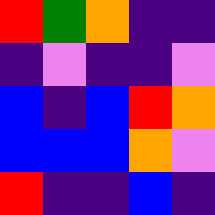[["red", "green", "orange", "indigo", "indigo"], ["indigo", "violet", "indigo", "indigo", "violet"], ["blue", "indigo", "blue", "red", "orange"], ["blue", "blue", "blue", "orange", "violet"], ["red", "indigo", "indigo", "blue", "indigo"]]